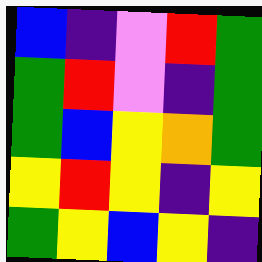[["blue", "indigo", "violet", "red", "green"], ["green", "red", "violet", "indigo", "green"], ["green", "blue", "yellow", "orange", "green"], ["yellow", "red", "yellow", "indigo", "yellow"], ["green", "yellow", "blue", "yellow", "indigo"]]